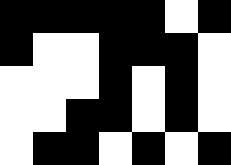[["black", "black", "black", "black", "black", "white", "black"], ["black", "white", "white", "black", "black", "black", "white"], ["white", "white", "white", "black", "white", "black", "white"], ["white", "white", "black", "black", "white", "black", "white"], ["white", "black", "black", "white", "black", "white", "black"]]